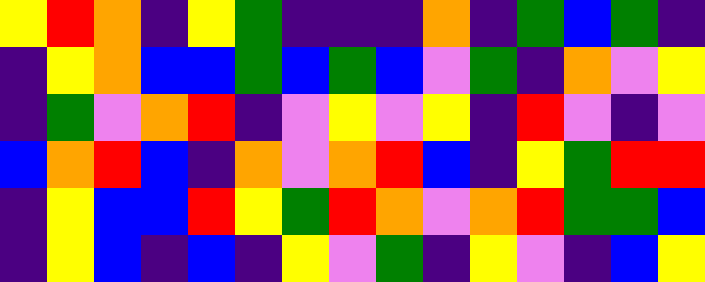[["yellow", "red", "orange", "indigo", "yellow", "green", "indigo", "indigo", "indigo", "orange", "indigo", "green", "blue", "green", "indigo"], ["indigo", "yellow", "orange", "blue", "blue", "green", "blue", "green", "blue", "violet", "green", "indigo", "orange", "violet", "yellow"], ["indigo", "green", "violet", "orange", "red", "indigo", "violet", "yellow", "violet", "yellow", "indigo", "red", "violet", "indigo", "violet"], ["blue", "orange", "red", "blue", "indigo", "orange", "violet", "orange", "red", "blue", "indigo", "yellow", "green", "red", "red"], ["indigo", "yellow", "blue", "blue", "red", "yellow", "green", "red", "orange", "violet", "orange", "red", "green", "green", "blue"], ["indigo", "yellow", "blue", "indigo", "blue", "indigo", "yellow", "violet", "green", "indigo", "yellow", "violet", "indigo", "blue", "yellow"]]